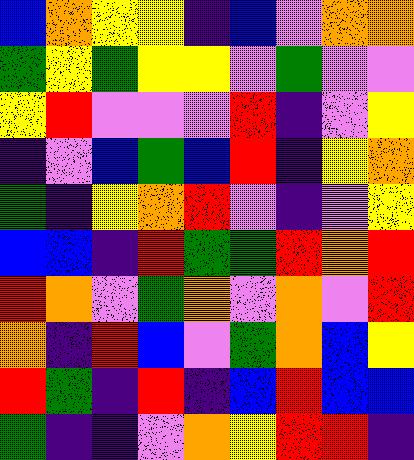[["blue", "orange", "yellow", "yellow", "indigo", "blue", "violet", "orange", "orange"], ["green", "yellow", "green", "yellow", "yellow", "violet", "green", "violet", "violet"], ["yellow", "red", "violet", "violet", "violet", "red", "indigo", "violet", "yellow"], ["indigo", "violet", "blue", "green", "blue", "red", "indigo", "yellow", "orange"], ["green", "indigo", "yellow", "orange", "red", "violet", "indigo", "violet", "yellow"], ["blue", "blue", "indigo", "red", "green", "green", "red", "orange", "red"], ["red", "orange", "violet", "green", "orange", "violet", "orange", "violet", "red"], ["orange", "indigo", "red", "blue", "violet", "green", "orange", "blue", "yellow"], ["red", "green", "indigo", "red", "indigo", "blue", "red", "blue", "blue"], ["green", "indigo", "indigo", "violet", "orange", "yellow", "red", "red", "indigo"]]